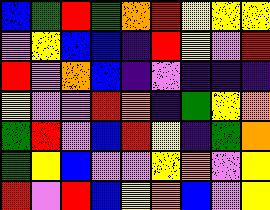[["blue", "green", "red", "green", "orange", "red", "yellow", "yellow", "yellow"], ["violet", "yellow", "blue", "blue", "indigo", "red", "yellow", "violet", "red"], ["red", "violet", "orange", "blue", "indigo", "violet", "indigo", "indigo", "indigo"], ["yellow", "violet", "violet", "red", "orange", "indigo", "green", "yellow", "orange"], ["green", "red", "violet", "blue", "red", "yellow", "indigo", "green", "orange"], ["green", "yellow", "blue", "violet", "violet", "yellow", "orange", "violet", "yellow"], ["red", "violet", "red", "blue", "yellow", "orange", "blue", "violet", "yellow"]]